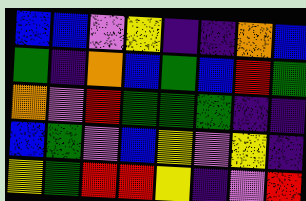[["blue", "blue", "violet", "yellow", "indigo", "indigo", "orange", "blue"], ["green", "indigo", "orange", "blue", "green", "blue", "red", "green"], ["orange", "violet", "red", "green", "green", "green", "indigo", "indigo"], ["blue", "green", "violet", "blue", "yellow", "violet", "yellow", "indigo"], ["yellow", "green", "red", "red", "yellow", "indigo", "violet", "red"]]